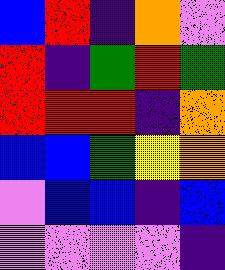[["blue", "red", "indigo", "orange", "violet"], ["red", "indigo", "green", "red", "green"], ["red", "red", "red", "indigo", "orange"], ["blue", "blue", "green", "yellow", "orange"], ["violet", "blue", "blue", "indigo", "blue"], ["violet", "violet", "violet", "violet", "indigo"]]